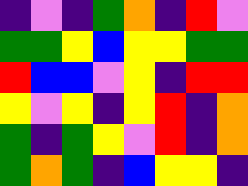[["indigo", "violet", "indigo", "green", "orange", "indigo", "red", "violet"], ["green", "green", "yellow", "blue", "yellow", "yellow", "green", "green"], ["red", "blue", "blue", "violet", "yellow", "indigo", "red", "red"], ["yellow", "violet", "yellow", "indigo", "yellow", "red", "indigo", "orange"], ["green", "indigo", "green", "yellow", "violet", "red", "indigo", "orange"], ["green", "orange", "green", "indigo", "blue", "yellow", "yellow", "indigo"]]